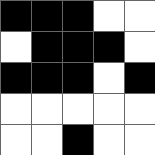[["black", "black", "black", "white", "white"], ["white", "black", "black", "black", "white"], ["black", "black", "black", "white", "black"], ["white", "white", "white", "white", "white"], ["white", "white", "black", "white", "white"]]